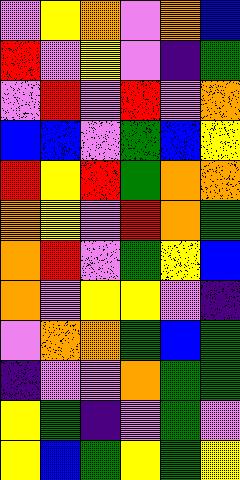[["violet", "yellow", "orange", "violet", "orange", "blue"], ["red", "violet", "yellow", "violet", "indigo", "green"], ["violet", "red", "violet", "red", "violet", "orange"], ["blue", "blue", "violet", "green", "blue", "yellow"], ["red", "yellow", "red", "green", "orange", "orange"], ["orange", "yellow", "violet", "red", "orange", "green"], ["orange", "red", "violet", "green", "yellow", "blue"], ["orange", "violet", "yellow", "yellow", "violet", "indigo"], ["violet", "orange", "orange", "green", "blue", "green"], ["indigo", "violet", "violet", "orange", "green", "green"], ["yellow", "green", "indigo", "violet", "green", "violet"], ["yellow", "blue", "green", "yellow", "green", "yellow"]]